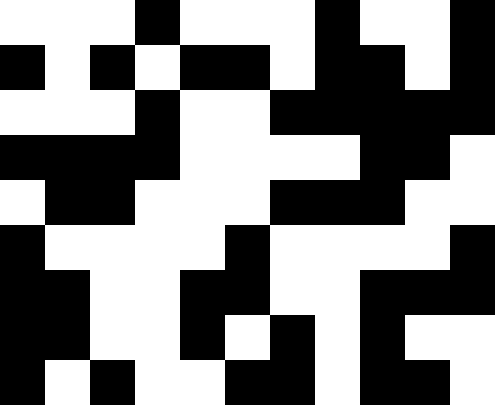[["white", "white", "white", "black", "white", "white", "white", "black", "white", "white", "black"], ["black", "white", "black", "white", "black", "black", "white", "black", "black", "white", "black"], ["white", "white", "white", "black", "white", "white", "black", "black", "black", "black", "black"], ["black", "black", "black", "black", "white", "white", "white", "white", "black", "black", "white"], ["white", "black", "black", "white", "white", "white", "black", "black", "black", "white", "white"], ["black", "white", "white", "white", "white", "black", "white", "white", "white", "white", "black"], ["black", "black", "white", "white", "black", "black", "white", "white", "black", "black", "black"], ["black", "black", "white", "white", "black", "white", "black", "white", "black", "white", "white"], ["black", "white", "black", "white", "white", "black", "black", "white", "black", "black", "white"]]